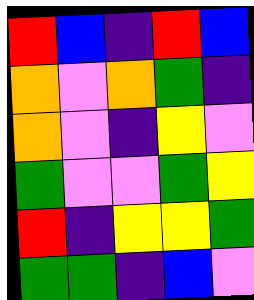[["red", "blue", "indigo", "red", "blue"], ["orange", "violet", "orange", "green", "indigo"], ["orange", "violet", "indigo", "yellow", "violet"], ["green", "violet", "violet", "green", "yellow"], ["red", "indigo", "yellow", "yellow", "green"], ["green", "green", "indigo", "blue", "violet"]]